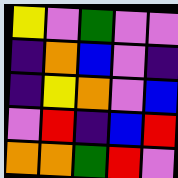[["yellow", "violet", "green", "violet", "violet"], ["indigo", "orange", "blue", "violet", "indigo"], ["indigo", "yellow", "orange", "violet", "blue"], ["violet", "red", "indigo", "blue", "red"], ["orange", "orange", "green", "red", "violet"]]